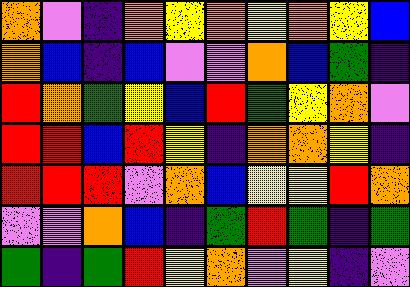[["orange", "violet", "indigo", "orange", "yellow", "orange", "yellow", "orange", "yellow", "blue"], ["orange", "blue", "indigo", "blue", "violet", "violet", "orange", "blue", "green", "indigo"], ["red", "orange", "green", "yellow", "blue", "red", "green", "yellow", "orange", "violet"], ["red", "red", "blue", "red", "yellow", "indigo", "orange", "orange", "yellow", "indigo"], ["red", "red", "red", "violet", "orange", "blue", "yellow", "yellow", "red", "orange"], ["violet", "violet", "orange", "blue", "indigo", "green", "red", "green", "indigo", "green"], ["green", "indigo", "green", "red", "yellow", "orange", "violet", "yellow", "indigo", "violet"]]